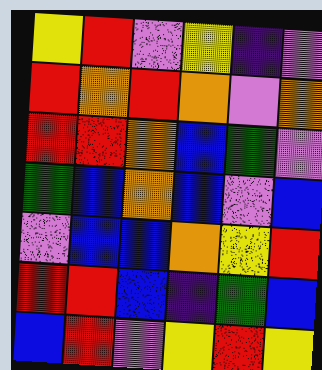[["yellow", "red", "violet", "yellow", "indigo", "violet"], ["red", "orange", "red", "orange", "violet", "orange"], ["red", "red", "orange", "blue", "green", "violet"], ["green", "blue", "orange", "blue", "violet", "blue"], ["violet", "blue", "blue", "orange", "yellow", "red"], ["red", "red", "blue", "indigo", "green", "blue"], ["blue", "red", "violet", "yellow", "red", "yellow"]]